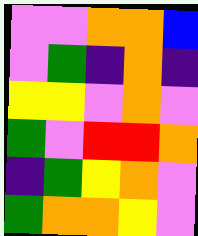[["violet", "violet", "orange", "orange", "blue"], ["violet", "green", "indigo", "orange", "indigo"], ["yellow", "yellow", "violet", "orange", "violet"], ["green", "violet", "red", "red", "orange"], ["indigo", "green", "yellow", "orange", "violet"], ["green", "orange", "orange", "yellow", "violet"]]